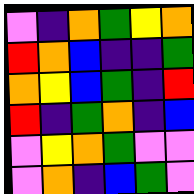[["violet", "indigo", "orange", "green", "yellow", "orange"], ["red", "orange", "blue", "indigo", "indigo", "green"], ["orange", "yellow", "blue", "green", "indigo", "red"], ["red", "indigo", "green", "orange", "indigo", "blue"], ["violet", "yellow", "orange", "green", "violet", "violet"], ["violet", "orange", "indigo", "blue", "green", "violet"]]